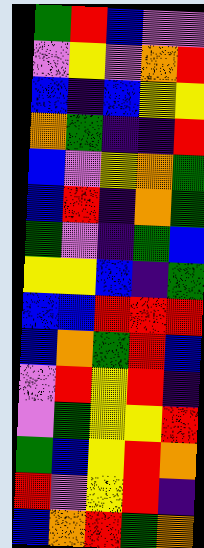[["green", "red", "blue", "violet", "violet"], ["violet", "yellow", "violet", "orange", "red"], ["blue", "indigo", "blue", "yellow", "yellow"], ["orange", "green", "indigo", "indigo", "red"], ["blue", "violet", "yellow", "orange", "green"], ["blue", "red", "indigo", "orange", "green"], ["green", "violet", "indigo", "green", "blue"], ["yellow", "yellow", "blue", "indigo", "green"], ["blue", "blue", "red", "red", "red"], ["blue", "orange", "green", "red", "blue"], ["violet", "red", "yellow", "red", "indigo"], ["violet", "green", "yellow", "yellow", "red"], ["green", "blue", "yellow", "red", "orange"], ["red", "violet", "yellow", "red", "indigo"], ["blue", "orange", "red", "green", "orange"]]